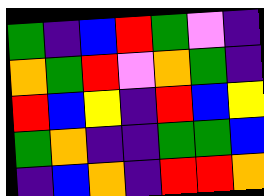[["green", "indigo", "blue", "red", "green", "violet", "indigo"], ["orange", "green", "red", "violet", "orange", "green", "indigo"], ["red", "blue", "yellow", "indigo", "red", "blue", "yellow"], ["green", "orange", "indigo", "indigo", "green", "green", "blue"], ["indigo", "blue", "orange", "indigo", "red", "red", "orange"]]